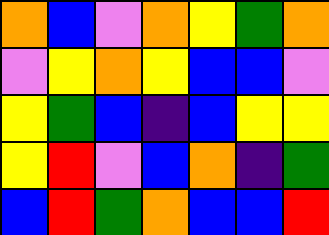[["orange", "blue", "violet", "orange", "yellow", "green", "orange"], ["violet", "yellow", "orange", "yellow", "blue", "blue", "violet"], ["yellow", "green", "blue", "indigo", "blue", "yellow", "yellow"], ["yellow", "red", "violet", "blue", "orange", "indigo", "green"], ["blue", "red", "green", "orange", "blue", "blue", "red"]]